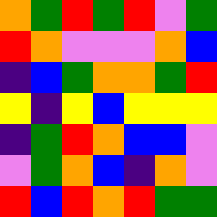[["orange", "green", "red", "green", "red", "violet", "green"], ["red", "orange", "violet", "violet", "violet", "orange", "blue"], ["indigo", "blue", "green", "orange", "orange", "green", "red"], ["yellow", "indigo", "yellow", "blue", "yellow", "yellow", "yellow"], ["indigo", "green", "red", "orange", "blue", "blue", "violet"], ["violet", "green", "orange", "blue", "indigo", "orange", "violet"], ["red", "blue", "red", "orange", "red", "green", "green"]]